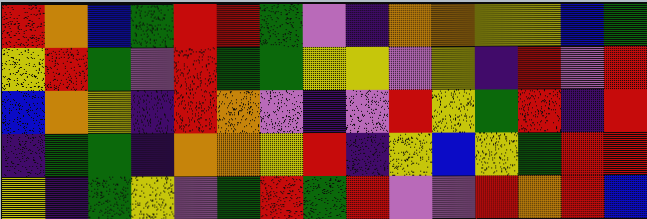[["red", "orange", "blue", "green", "red", "red", "green", "violet", "indigo", "orange", "orange", "yellow", "yellow", "blue", "green"], ["yellow", "red", "green", "violet", "red", "green", "green", "yellow", "yellow", "violet", "yellow", "indigo", "red", "violet", "red"], ["blue", "orange", "yellow", "indigo", "red", "orange", "violet", "indigo", "violet", "red", "yellow", "green", "red", "indigo", "red"], ["indigo", "green", "green", "indigo", "orange", "orange", "yellow", "red", "indigo", "yellow", "blue", "yellow", "green", "red", "red"], ["yellow", "indigo", "green", "yellow", "violet", "green", "red", "green", "red", "violet", "violet", "red", "orange", "red", "blue"]]